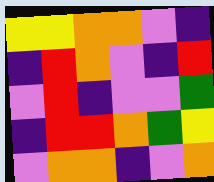[["yellow", "yellow", "orange", "orange", "violet", "indigo"], ["indigo", "red", "orange", "violet", "indigo", "red"], ["violet", "red", "indigo", "violet", "violet", "green"], ["indigo", "red", "red", "orange", "green", "yellow"], ["violet", "orange", "orange", "indigo", "violet", "orange"]]